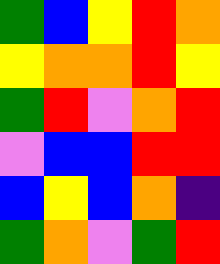[["green", "blue", "yellow", "red", "orange"], ["yellow", "orange", "orange", "red", "yellow"], ["green", "red", "violet", "orange", "red"], ["violet", "blue", "blue", "red", "red"], ["blue", "yellow", "blue", "orange", "indigo"], ["green", "orange", "violet", "green", "red"]]